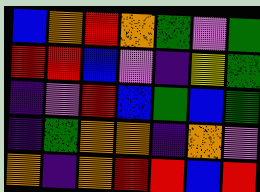[["blue", "orange", "red", "orange", "green", "violet", "green"], ["red", "red", "blue", "violet", "indigo", "yellow", "green"], ["indigo", "violet", "red", "blue", "green", "blue", "green"], ["indigo", "green", "orange", "orange", "indigo", "orange", "violet"], ["orange", "indigo", "orange", "red", "red", "blue", "red"]]